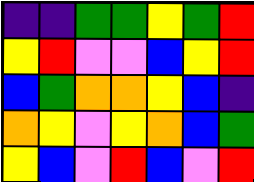[["indigo", "indigo", "green", "green", "yellow", "green", "red"], ["yellow", "red", "violet", "violet", "blue", "yellow", "red"], ["blue", "green", "orange", "orange", "yellow", "blue", "indigo"], ["orange", "yellow", "violet", "yellow", "orange", "blue", "green"], ["yellow", "blue", "violet", "red", "blue", "violet", "red"]]